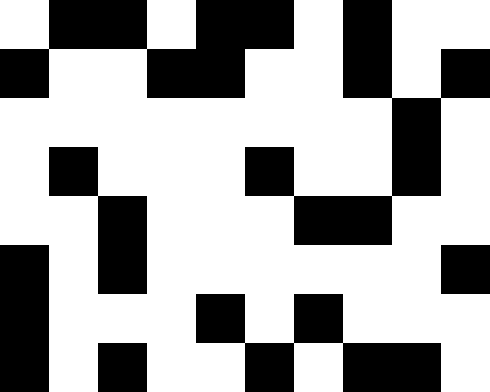[["white", "black", "black", "white", "black", "black", "white", "black", "white", "white"], ["black", "white", "white", "black", "black", "white", "white", "black", "white", "black"], ["white", "white", "white", "white", "white", "white", "white", "white", "black", "white"], ["white", "black", "white", "white", "white", "black", "white", "white", "black", "white"], ["white", "white", "black", "white", "white", "white", "black", "black", "white", "white"], ["black", "white", "black", "white", "white", "white", "white", "white", "white", "black"], ["black", "white", "white", "white", "black", "white", "black", "white", "white", "white"], ["black", "white", "black", "white", "white", "black", "white", "black", "black", "white"]]